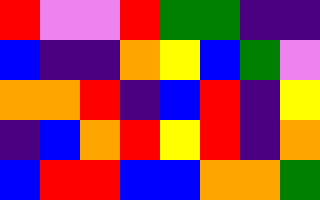[["red", "violet", "violet", "red", "green", "green", "indigo", "indigo"], ["blue", "indigo", "indigo", "orange", "yellow", "blue", "green", "violet"], ["orange", "orange", "red", "indigo", "blue", "red", "indigo", "yellow"], ["indigo", "blue", "orange", "red", "yellow", "red", "indigo", "orange"], ["blue", "red", "red", "blue", "blue", "orange", "orange", "green"]]